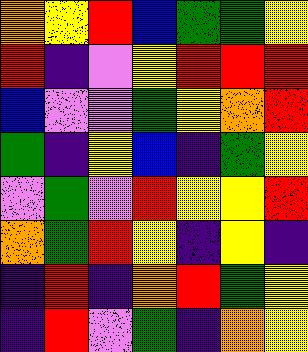[["orange", "yellow", "red", "blue", "green", "green", "yellow"], ["red", "indigo", "violet", "yellow", "red", "red", "red"], ["blue", "violet", "violet", "green", "yellow", "orange", "red"], ["green", "indigo", "yellow", "blue", "indigo", "green", "yellow"], ["violet", "green", "violet", "red", "yellow", "yellow", "red"], ["orange", "green", "red", "yellow", "indigo", "yellow", "indigo"], ["indigo", "red", "indigo", "orange", "red", "green", "yellow"], ["indigo", "red", "violet", "green", "indigo", "orange", "yellow"]]